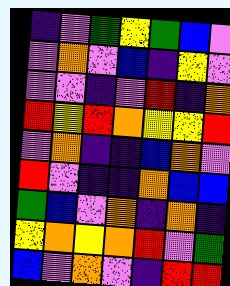[["indigo", "violet", "green", "yellow", "green", "blue", "violet"], ["violet", "orange", "violet", "blue", "indigo", "yellow", "violet"], ["violet", "violet", "indigo", "violet", "red", "indigo", "orange"], ["red", "yellow", "red", "orange", "yellow", "yellow", "red"], ["violet", "orange", "indigo", "indigo", "blue", "orange", "violet"], ["red", "violet", "indigo", "indigo", "orange", "blue", "blue"], ["green", "blue", "violet", "orange", "indigo", "orange", "indigo"], ["yellow", "orange", "yellow", "orange", "red", "violet", "green"], ["blue", "violet", "orange", "violet", "indigo", "red", "red"]]